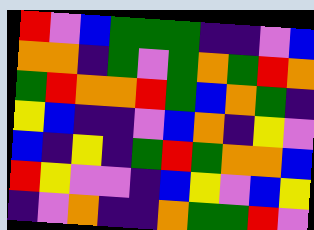[["red", "violet", "blue", "green", "green", "green", "indigo", "indigo", "violet", "blue"], ["orange", "orange", "indigo", "green", "violet", "green", "orange", "green", "red", "orange"], ["green", "red", "orange", "orange", "red", "green", "blue", "orange", "green", "indigo"], ["yellow", "blue", "indigo", "indigo", "violet", "blue", "orange", "indigo", "yellow", "violet"], ["blue", "indigo", "yellow", "indigo", "green", "red", "green", "orange", "orange", "blue"], ["red", "yellow", "violet", "violet", "indigo", "blue", "yellow", "violet", "blue", "yellow"], ["indigo", "violet", "orange", "indigo", "indigo", "orange", "green", "green", "red", "violet"]]